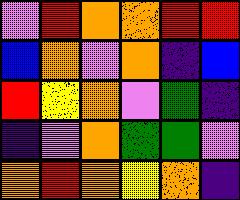[["violet", "red", "orange", "orange", "red", "red"], ["blue", "orange", "violet", "orange", "indigo", "blue"], ["red", "yellow", "orange", "violet", "green", "indigo"], ["indigo", "violet", "orange", "green", "green", "violet"], ["orange", "red", "orange", "yellow", "orange", "indigo"]]